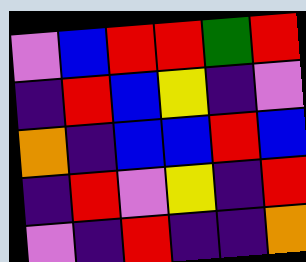[["violet", "blue", "red", "red", "green", "red"], ["indigo", "red", "blue", "yellow", "indigo", "violet"], ["orange", "indigo", "blue", "blue", "red", "blue"], ["indigo", "red", "violet", "yellow", "indigo", "red"], ["violet", "indigo", "red", "indigo", "indigo", "orange"]]